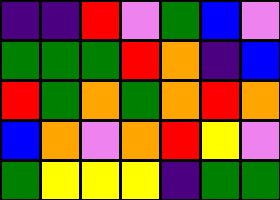[["indigo", "indigo", "red", "violet", "green", "blue", "violet"], ["green", "green", "green", "red", "orange", "indigo", "blue"], ["red", "green", "orange", "green", "orange", "red", "orange"], ["blue", "orange", "violet", "orange", "red", "yellow", "violet"], ["green", "yellow", "yellow", "yellow", "indigo", "green", "green"]]